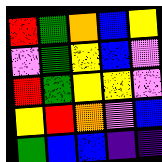[["red", "green", "orange", "blue", "yellow"], ["violet", "green", "yellow", "blue", "violet"], ["red", "green", "yellow", "yellow", "violet"], ["yellow", "red", "orange", "violet", "blue"], ["green", "blue", "blue", "indigo", "indigo"]]